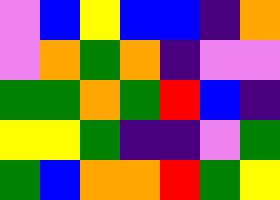[["violet", "blue", "yellow", "blue", "blue", "indigo", "orange"], ["violet", "orange", "green", "orange", "indigo", "violet", "violet"], ["green", "green", "orange", "green", "red", "blue", "indigo"], ["yellow", "yellow", "green", "indigo", "indigo", "violet", "green"], ["green", "blue", "orange", "orange", "red", "green", "yellow"]]